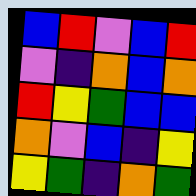[["blue", "red", "violet", "blue", "red"], ["violet", "indigo", "orange", "blue", "orange"], ["red", "yellow", "green", "blue", "blue"], ["orange", "violet", "blue", "indigo", "yellow"], ["yellow", "green", "indigo", "orange", "green"]]